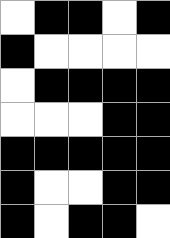[["white", "black", "black", "white", "black"], ["black", "white", "white", "white", "white"], ["white", "black", "black", "black", "black"], ["white", "white", "white", "black", "black"], ["black", "black", "black", "black", "black"], ["black", "white", "white", "black", "black"], ["black", "white", "black", "black", "white"]]